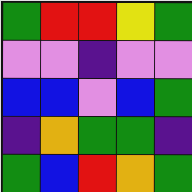[["green", "red", "red", "yellow", "green"], ["violet", "violet", "indigo", "violet", "violet"], ["blue", "blue", "violet", "blue", "green"], ["indigo", "orange", "green", "green", "indigo"], ["green", "blue", "red", "orange", "green"]]